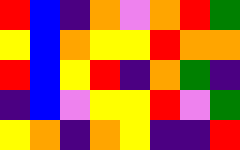[["red", "blue", "indigo", "orange", "violet", "orange", "red", "green"], ["yellow", "blue", "orange", "yellow", "yellow", "red", "orange", "orange"], ["red", "blue", "yellow", "red", "indigo", "orange", "green", "indigo"], ["indigo", "blue", "violet", "yellow", "yellow", "red", "violet", "green"], ["yellow", "orange", "indigo", "orange", "yellow", "indigo", "indigo", "red"]]